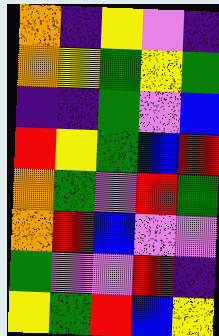[["orange", "indigo", "yellow", "violet", "indigo"], ["orange", "yellow", "green", "yellow", "green"], ["indigo", "indigo", "green", "violet", "blue"], ["red", "yellow", "green", "blue", "red"], ["orange", "green", "violet", "red", "green"], ["orange", "red", "blue", "violet", "violet"], ["green", "violet", "violet", "red", "indigo"], ["yellow", "green", "red", "blue", "yellow"]]